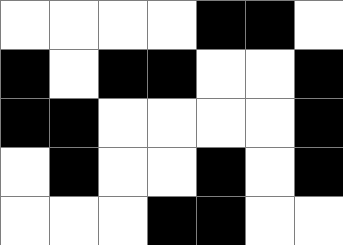[["white", "white", "white", "white", "black", "black", "white"], ["black", "white", "black", "black", "white", "white", "black"], ["black", "black", "white", "white", "white", "white", "black"], ["white", "black", "white", "white", "black", "white", "black"], ["white", "white", "white", "black", "black", "white", "white"]]